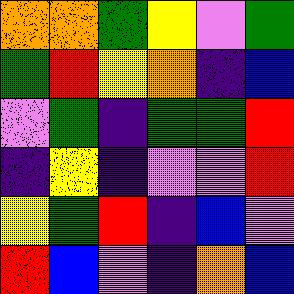[["orange", "orange", "green", "yellow", "violet", "green"], ["green", "red", "yellow", "orange", "indigo", "blue"], ["violet", "green", "indigo", "green", "green", "red"], ["indigo", "yellow", "indigo", "violet", "violet", "red"], ["yellow", "green", "red", "indigo", "blue", "violet"], ["red", "blue", "violet", "indigo", "orange", "blue"]]